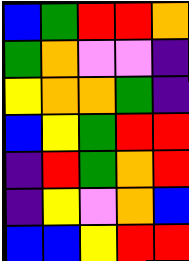[["blue", "green", "red", "red", "orange"], ["green", "orange", "violet", "violet", "indigo"], ["yellow", "orange", "orange", "green", "indigo"], ["blue", "yellow", "green", "red", "red"], ["indigo", "red", "green", "orange", "red"], ["indigo", "yellow", "violet", "orange", "blue"], ["blue", "blue", "yellow", "red", "red"]]